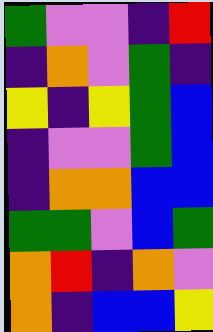[["green", "violet", "violet", "indigo", "red"], ["indigo", "orange", "violet", "green", "indigo"], ["yellow", "indigo", "yellow", "green", "blue"], ["indigo", "violet", "violet", "green", "blue"], ["indigo", "orange", "orange", "blue", "blue"], ["green", "green", "violet", "blue", "green"], ["orange", "red", "indigo", "orange", "violet"], ["orange", "indigo", "blue", "blue", "yellow"]]